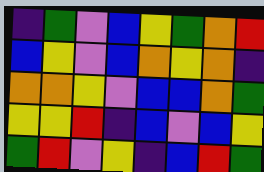[["indigo", "green", "violet", "blue", "yellow", "green", "orange", "red"], ["blue", "yellow", "violet", "blue", "orange", "yellow", "orange", "indigo"], ["orange", "orange", "yellow", "violet", "blue", "blue", "orange", "green"], ["yellow", "yellow", "red", "indigo", "blue", "violet", "blue", "yellow"], ["green", "red", "violet", "yellow", "indigo", "blue", "red", "green"]]